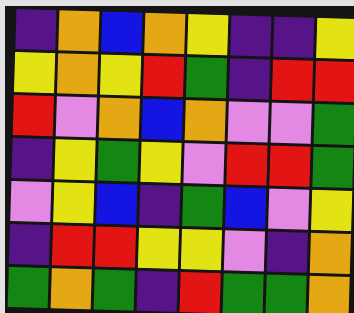[["indigo", "orange", "blue", "orange", "yellow", "indigo", "indigo", "yellow"], ["yellow", "orange", "yellow", "red", "green", "indigo", "red", "red"], ["red", "violet", "orange", "blue", "orange", "violet", "violet", "green"], ["indigo", "yellow", "green", "yellow", "violet", "red", "red", "green"], ["violet", "yellow", "blue", "indigo", "green", "blue", "violet", "yellow"], ["indigo", "red", "red", "yellow", "yellow", "violet", "indigo", "orange"], ["green", "orange", "green", "indigo", "red", "green", "green", "orange"]]